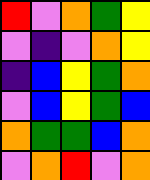[["red", "violet", "orange", "green", "yellow"], ["violet", "indigo", "violet", "orange", "yellow"], ["indigo", "blue", "yellow", "green", "orange"], ["violet", "blue", "yellow", "green", "blue"], ["orange", "green", "green", "blue", "orange"], ["violet", "orange", "red", "violet", "orange"]]